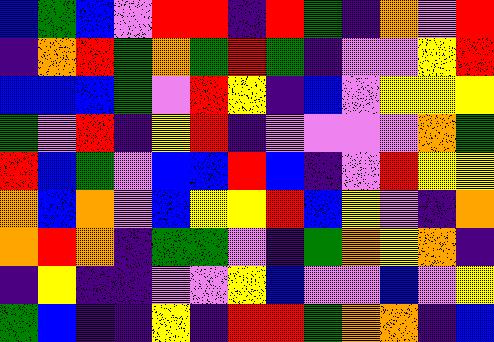[["blue", "green", "blue", "violet", "red", "red", "indigo", "red", "green", "indigo", "orange", "violet", "red"], ["indigo", "orange", "red", "green", "orange", "green", "red", "green", "indigo", "violet", "violet", "yellow", "red"], ["blue", "blue", "blue", "green", "violet", "red", "yellow", "indigo", "blue", "violet", "yellow", "yellow", "yellow"], ["green", "violet", "red", "indigo", "yellow", "red", "indigo", "violet", "violet", "violet", "violet", "orange", "green"], ["red", "blue", "green", "violet", "blue", "blue", "red", "blue", "indigo", "violet", "red", "yellow", "yellow"], ["orange", "blue", "orange", "violet", "blue", "yellow", "yellow", "red", "blue", "yellow", "violet", "indigo", "orange"], ["orange", "red", "orange", "indigo", "green", "green", "violet", "indigo", "green", "orange", "yellow", "orange", "indigo"], ["indigo", "yellow", "indigo", "indigo", "violet", "violet", "yellow", "blue", "violet", "violet", "blue", "violet", "yellow"], ["green", "blue", "indigo", "indigo", "yellow", "indigo", "red", "red", "green", "orange", "orange", "indigo", "blue"]]